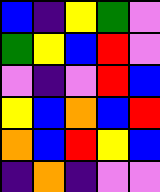[["blue", "indigo", "yellow", "green", "violet"], ["green", "yellow", "blue", "red", "violet"], ["violet", "indigo", "violet", "red", "blue"], ["yellow", "blue", "orange", "blue", "red"], ["orange", "blue", "red", "yellow", "blue"], ["indigo", "orange", "indigo", "violet", "violet"]]